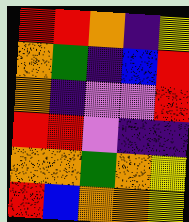[["red", "red", "orange", "indigo", "yellow"], ["orange", "green", "indigo", "blue", "red"], ["orange", "indigo", "violet", "violet", "red"], ["red", "red", "violet", "indigo", "indigo"], ["orange", "orange", "green", "orange", "yellow"], ["red", "blue", "orange", "orange", "yellow"]]